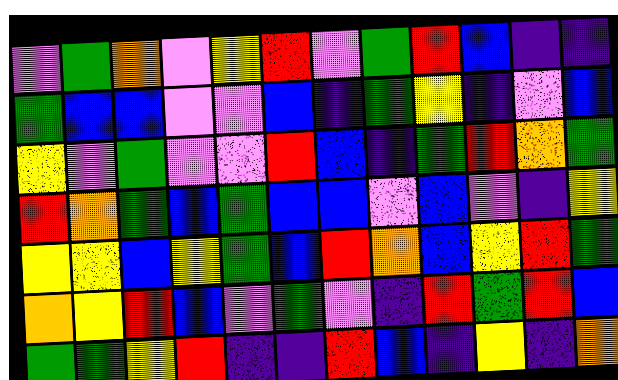[["violet", "green", "orange", "violet", "yellow", "red", "violet", "green", "red", "blue", "indigo", "indigo"], ["green", "blue", "blue", "violet", "violet", "blue", "indigo", "green", "yellow", "indigo", "violet", "blue"], ["yellow", "violet", "green", "violet", "violet", "red", "blue", "indigo", "green", "red", "orange", "green"], ["red", "orange", "green", "blue", "green", "blue", "blue", "violet", "blue", "violet", "indigo", "yellow"], ["yellow", "yellow", "blue", "yellow", "green", "blue", "red", "orange", "blue", "yellow", "red", "green"], ["orange", "yellow", "red", "blue", "violet", "green", "violet", "indigo", "red", "green", "red", "blue"], ["green", "green", "yellow", "red", "indigo", "indigo", "red", "blue", "indigo", "yellow", "indigo", "orange"]]